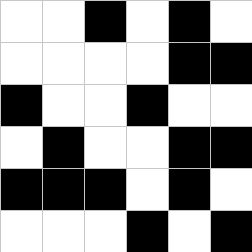[["white", "white", "black", "white", "black", "white"], ["white", "white", "white", "white", "black", "black"], ["black", "white", "white", "black", "white", "white"], ["white", "black", "white", "white", "black", "black"], ["black", "black", "black", "white", "black", "white"], ["white", "white", "white", "black", "white", "black"]]